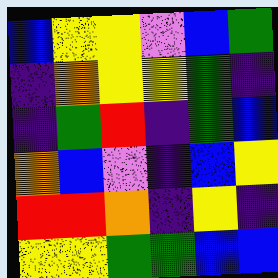[["blue", "yellow", "yellow", "violet", "blue", "green"], ["indigo", "orange", "yellow", "yellow", "green", "indigo"], ["indigo", "green", "red", "indigo", "green", "blue"], ["orange", "blue", "violet", "indigo", "blue", "yellow"], ["red", "red", "orange", "indigo", "yellow", "indigo"], ["yellow", "yellow", "green", "green", "blue", "blue"]]